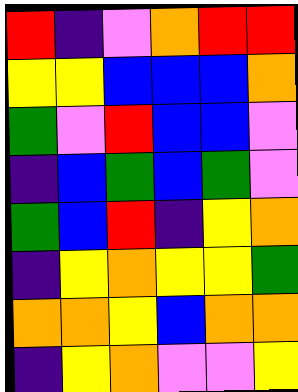[["red", "indigo", "violet", "orange", "red", "red"], ["yellow", "yellow", "blue", "blue", "blue", "orange"], ["green", "violet", "red", "blue", "blue", "violet"], ["indigo", "blue", "green", "blue", "green", "violet"], ["green", "blue", "red", "indigo", "yellow", "orange"], ["indigo", "yellow", "orange", "yellow", "yellow", "green"], ["orange", "orange", "yellow", "blue", "orange", "orange"], ["indigo", "yellow", "orange", "violet", "violet", "yellow"]]